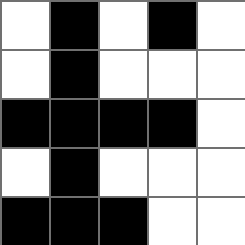[["white", "black", "white", "black", "white"], ["white", "black", "white", "white", "white"], ["black", "black", "black", "black", "white"], ["white", "black", "white", "white", "white"], ["black", "black", "black", "white", "white"]]